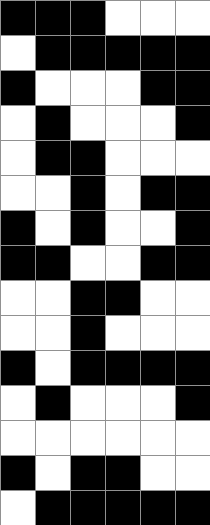[["black", "black", "black", "white", "white", "white"], ["white", "black", "black", "black", "black", "black"], ["black", "white", "white", "white", "black", "black"], ["white", "black", "white", "white", "white", "black"], ["white", "black", "black", "white", "white", "white"], ["white", "white", "black", "white", "black", "black"], ["black", "white", "black", "white", "white", "black"], ["black", "black", "white", "white", "black", "black"], ["white", "white", "black", "black", "white", "white"], ["white", "white", "black", "white", "white", "white"], ["black", "white", "black", "black", "black", "black"], ["white", "black", "white", "white", "white", "black"], ["white", "white", "white", "white", "white", "white"], ["black", "white", "black", "black", "white", "white"], ["white", "black", "black", "black", "black", "black"]]